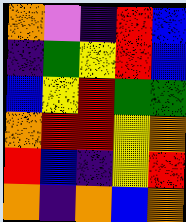[["orange", "violet", "indigo", "red", "blue"], ["indigo", "green", "yellow", "red", "blue"], ["blue", "yellow", "red", "green", "green"], ["orange", "red", "red", "yellow", "orange"], ["red", "blue", "indigo", "yellow", "red"], ["orange", "indigo", "orange", "blue", "orange"]]